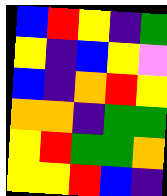[["blue", "red", "yellow", "indigo", "green"], ["yellow", "indigo", "blue", "yellow", "violet"], ["blue", "indigo", "orange", "red", "yellow"], ["orange", "orange", "indigo", "green", "green"], ["yellow", "red", "green", "green", "orange"], ["yellow", "yellow", "red", "blue", "indigo"]]